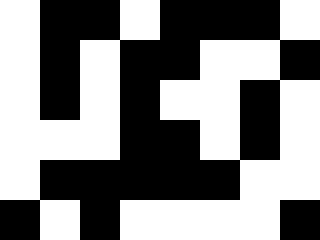[["white", "black", "black", "white", "black", "black", "black", "white"], ["white", "black", "white", "black", "black", "white", "white", "black"], ["white", "black", "white", "black", "white", "white", "black", "white"], ["white", "white", "white", "black", "black", "white", "black", "white"], ["white", "black", "black", "black", "black", "black", "white", "white"], ["black", "white", "black", "white", "white", "white", "white", "black"]]